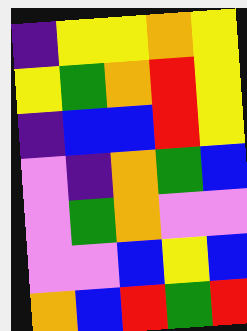[["indigo", "yellow", "yellow", "orange", "yellow"], ["yellow", "green", "orange", "red", "yellow"], ["indigo", "blue", "blue", "red", "yellow"], ["violet", "indigo", "orange", "green", "blue"], ["violet", "green", "orange", "violet", "violet"], ["violet", "violet", "blue", "yellow", "blue"], ["orange", "blue", "red", "green", "red"]]